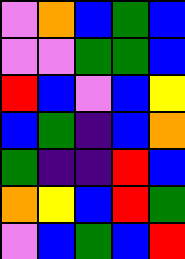[["violet", "orange", "blue", "green", "blue"], ["violet", "violet", "green", "green", "blue"], ["red", "blue", "violet", "blue", "yellow"], ["blue", "green", "indigo", "blue", "orange"], ["green", "indigo", "indigo", "red", "blue"], ["orange", "yellow", "blue", "red", "green"], ["violet", "blue", "green", "blue", "red"]]